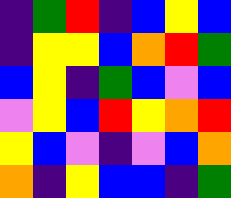[["indigo", "green", "red", "indigo", "blue", "yellow", "blue"], ["indigo", "yellow", "yellow", "blue", "orange", "red", "green"], ["blue", "yellow", "indigo", "green", "blue", "violet", "blue"], ["violet", "yellow", "blue", "red", "yellow", "orange", "red"], ["yellow", "blue", "violet", "indigo", "violet", "blue", "orange"], ["orange", "indigo", "yellow", "blue", "blue", "indigo", "green"]]